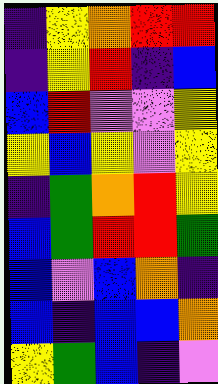[["indigo", "yellow", "orange", "red", "red"], ["indigo", "yellow", "red", "indigo", "blue"], ["blue", "red", "violet", "violet", "yellow"], ["yellow", "blue", "yellow", "violet", "yellow"], ["indigo", "green", "orange", "red", "yellow"], ["blue", "green", "red", "red", "green"], ["blue", "violet", "blue", "orange", "indigo"], ["blue", "indigo", "blue", "blue", "orange"], ["yellow", "green", "blue", "indigo", "violet"]]